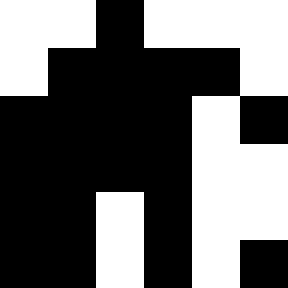[["white", "white", "black", "white", "white", "white"], ["white", "black", "black", "black", "black", "white"], ["black", "black", "black", "black", "white", "black"], ["black", "black", "black", "black", "white", "white"], ["black", "black", "white", "black", "white", "white"], ["black", "black", "white", "black", "white", "black"]]